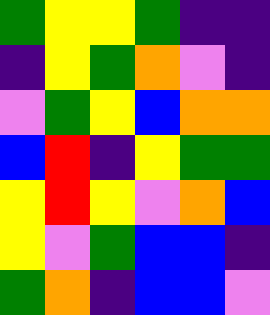[["green", "yellow", "yellow", "green", "indigo", "indigo"], ["indigo", "yellow", "green", "orange", "violet", "indigo"], ["violet", "green", "yellow", "blue", "orange", "orange"], ["blue", "red", "indigo", "yellow", "green", "green"], ["yellow", "red", "yellow", "violet", "orange", "blue"], ["yellow", "violet", "green", "blue", "blue", "indigo"], ["green", "orange", "indigo", "blue", "blue", "violet"]]